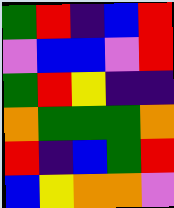[["green", "red", "indigo", "blue", "red"], ["violet", "blue", "blue", "violet", "red"], ["green", "red", "yellow", "indigo", "indigo"], ["orange", "green", "green", "green", "orange"], ["red", "indigo", "blue", "green", "red"], ["blue", "yellow", "orange", "orange", "violet"]]